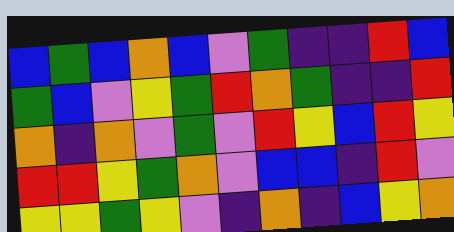[["blue", "green", "blue", "orange", "blue", "violet", "green", "indigo", "indigo", "red", "blue"], ["green", "blue", "violet", "yellow", "green", "red", "orange", "green", "indigo", "indigo", "red"], ["orange", "indigo", "orange", "violet", "green", "violet", "red", "yellow", "blue", "red", "yellow"], ["red", "red", "yellow", "green", "orange", "violet", "blue", "blue", "indigo", "red", "violet"], ["yellow", "yellow", "green", "yellow", "violet", "indigo", "orange", "indigo", "blue", "yellow", "orange"]]